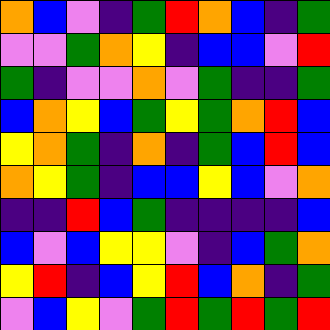[["orange", "blue", "violet", "indigo", "green", "red", "orange", "blue", "indigo", "green"], ["violet", "violet", "green", "orange", "yellow", "indigo", "blue", "blue", "violet", "red"], ["green", "indigo", "violet", "violet", "orange", "violet", "green", "indigo", "indigo", "green"], ["blue", "orange", "yellow", "blue", "green", "yellow", "green", "orange", "red", "blue"], ["yellow", "orange", "green", "indigo", "orange", "indigo", "green", "blue", "red", "blue"], ["orange", "yellow", "green", "indigo", "blue", "blue", "yellow", "blue", "violet", "orange"], ["indigo", "indigo", "red", "blue", "green", "indigo", "indigo", "indigo", "indigo", "blue"], ["blue", "violet", "blue", "yellow", "yellow", "violet", "indigo", "blue", "green", "orange"], ["yellow", "red", "indigo", "blue", "yellow", "red", "blue", "orange", "indigo", "green"], ["violet", "blue", "yellow", "violet", "green", "red", "green", "red", "green", "red"]]